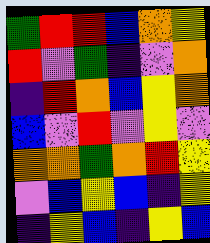[["green", "red", "red", "blue", "orange", "yellow"], ["red", "violet", "green", "indigo", "violet", "orange"], ["indigo", "red", "orange", "blue", "yellow", "orange"], ["blue", "violet", "red", "violet", "yellow", "violet"], ["orange", "orange", "green", "orange", "red", "yellow"], ["violet", "blue", "yellow", "blue", "indigo", "yellow"], ["indigo", "yellow", "blue", "indigo", "yellow", "blue"]]